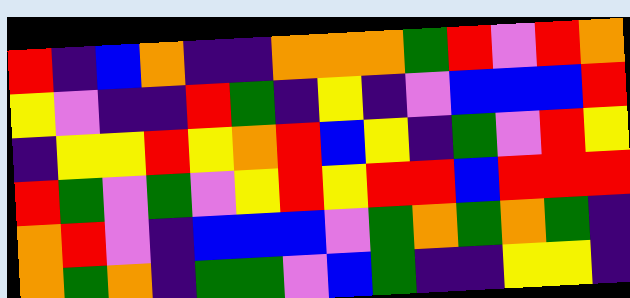[["red", "indigo", "blue", "orange", "indigo", "indigo", "orange", "orange", "orange", "green", "red", "violet", "red", "orange"], ["yellow", "violet", "indigo", "indigo", "red", "green", "indigo", "yellow", "indigo", "violet", "blue", "blue", "blue", "red"], ["indigo", "yellow", "yellow", "red", "yellow", "orange", "red", "blue", "yellow", "indigo", "green", "violet", "red", "yellow"], ["red", "green", "violet", "green", "violet", "yellow", "red", "yellow", "red", "red", "blue", "red", "red", "red"], ["orange", "red", "violet", "indigo", "blue", "blue", "blue", "violet", "green", "orange", "green", "orange", "green", "indigo"], ["orange", "green", "orange", "indigo", "green", "green", "violet", "blue", "green", "indigo", "indigo", "yellow", "yellow", "indigo"]]